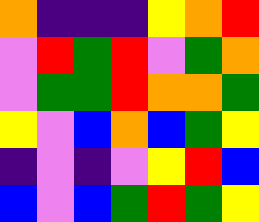[["orange", "indigo", "indigo", "indigo", "yellow", "orange", "red"], ["violet", "red", "green", "red", "violet", "green", "orange"], ["violet", "green", "green", "red", "orange", "orange", "green"], ["yellow", "violet", "blue", "orange", "blue", "green", "yellow"], ["indigo", "violet", "indigo", "violet", "yellow", "red", "blue"], ["blue", "violet", "blue", "green", "red", "green", "yellow"]]